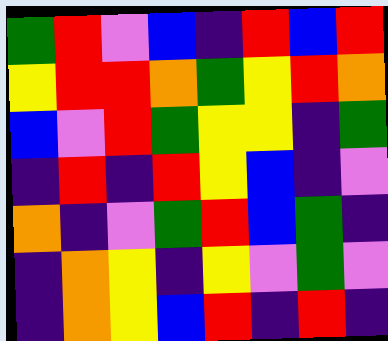[["green", "red", "violet", "blue", "indigo", "red", "blue", "red"], ["yellow", "red", "red", "orange", "green", "yellow", "red", "orange"], ["blue", "violet", "red", "green", "yellow", "yellow", "indigo", "green"], ["indigo", "red", "indigo", "red", "yellow", "blue", "indigo", "violet"], ["orange", "indigo", "violet", "green", "red", "blue", "green", "indigo"], ["indigo", "orange", "yellow", "indigo", "yellow", "violet", "green", "violet"], ["indigo", "orange", "yellow", "blue", "red", "indigo", "red", "indigo"]]